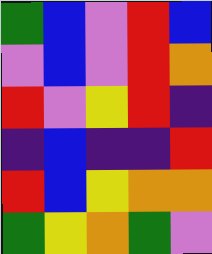[["green", "blue", "violet", "red", "blue"], ["violet", "blue", "violet", "red", "orange"], ["red", "violet", "yellow", "red", "indigo"], ["indigo", "blue", "indigo", "indigo", "red"], ["red", "blue", "yellow", "orange", "orange"], ["green", "yellow", "orange", "green", "violet"]]